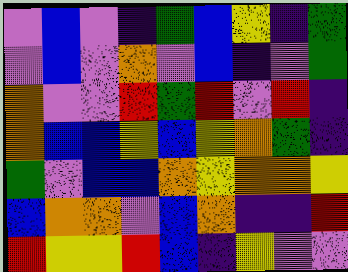[["violet", "blue", "violet", "indigo", "green", "blue", "yellow", "indigo", "green"], ["violet", "blue", "violet", "orange", "violet", "blue", "indigo", "violet", "green"], ["orange", "violet", "violet", "red", "green", "red", "violet", "red", "indigo"], ["orange", "blue", "blue", "yellow", "blue", "yellow", "orange", "green", "indigo"], ["green", "violet", "blue", "blue", "orange", "yellow", "orange", "orange", "yellow"], ["blue", "orange", "orange", "violet", "blue", "orange", "indigo", "indigo", "red"], ["red", "yellow", "yellow", "red", "blue", "indigo", "yellow", "violet", "violet"]]